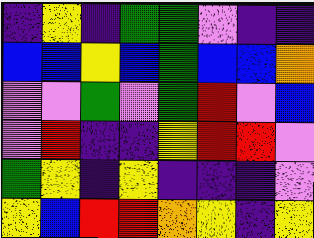[["indigo", "yellow", "indigo", "green", "green", "violet", "indigo", "indigo"], ["blue", "blue", "yellow", "blue", "green", "blue", "blue", "orange"], ["violet", "violet", "green", "violet", "green", "red", "violet", "blue"], ["violet", "red", "indigo", "indigo", "yellow", "red", "red", "violet"], ["green", "yellow", "indigo", "yellow", "indigo", "indigo", "indigo", "violet"], ["yellow", "blue", "red", "red", "orange", "yellow", "indigo", "yellow"]]